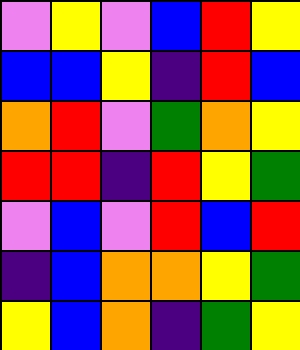[["violet", "yellow", "violet", "blue", "red", "yellow"], ["blue", "blue", "yellow", "indigo", "red", "blue"], ["orange", "red", "violet", "green", "orange", "yellow"], ["red", "red", "indigo", "red", "yellow", "green"], ["violet", "blue", "violet", "red", "blue", "red"], ["indigo", "blue", "orange", "orange", "yellow", "green"], ["yellow", "blue", "orange", "indigo", "green", "yellow"]]